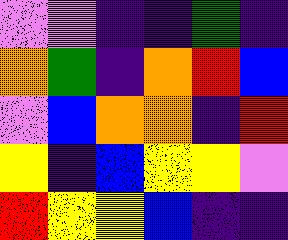[["violet", "violet", "indigo", "indigo", "green", "indigo"], ["orange", "green", "indigo", "orange", "red", "blue"], ["violet", "blue", "orange", "orange", "indigo", "red"], ["yellow", "indigo", "blue", "yellow", "yellow", "violet"], ["red", "yellow", "yellow", "blue", "indigo", "indigo"]]